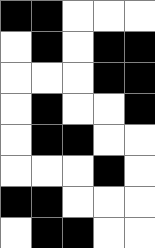[["black", "black", "white", "white", "white"], ["white", "black", "white", "black", "black"], ["white", "white", "white", "black", "black"], ["white", "black", "white", "white", "black"], ["white", "black", "black", "white", "white"], ["white", "white", "white", "black", "white"], ["black", "black", "white", "white", "white"], ["white", "black", "black", "white", "white"]]